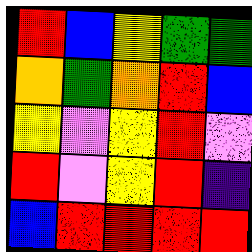[["red", "blue", "yellow", "green", "green"], ["orange", "green", "orange", "red", "blue"], ["yellow", "violet", "yellow", "red", "violet"], ["red", "violet", "yellow", "red", "indigo"], ["blue", "red", "red", "red", "red"]]